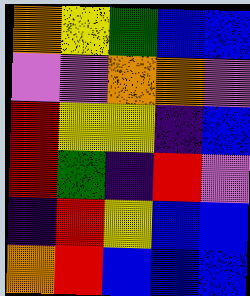[["orange", "yellow", "green", "blue", "blue"], ["violet", "violet", "orange", "orange", "violet"], ["red", "yellow", "yellow", "indigo", "blue"], ["red", "green", "indigo", "red", "violet"], ["indigo", "red", "yellow", "blue", "blue"], ["orange", "red", "blue", "blue", "blue"]]